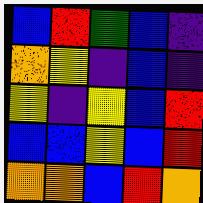[["blue", "red", "green", "blue", "indigo"], ["orange", "yellow", "indigo", "blue", "indigo"], ["yellow", "indigo", "yellow", "blue", "red"], ["blue", "blue", "yellow", "blue", "red"], ["orange", "orange", "blue", "red", "orange"]]